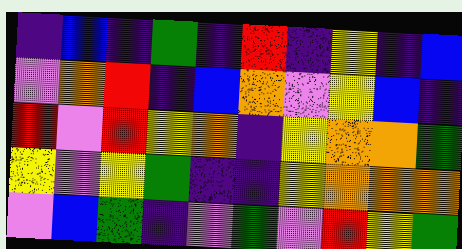[["indigo", "blue", "indigo", "green", "indigo", "red", "indigo", "yellow", "indigo", "blue"], ["violet", "orange", "red", "indigo", "blue", "orange", "violet", "yellow", "blue", "indigo"], ["red", "violet", "red", "yellow", "orange", "indigo", "yellow", "orange", "orange", "green"], ["yellow", "violet", "yellow", "green", "indigo", "indigo", "yellow", "orange", "orange", "orange"], ["violet", "blue", "green", "indigo", "violet", "green", "violet", "red", "yellow", "green"]]